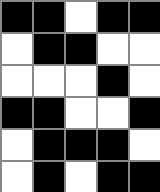[["black", "black", "white", "black", "black"], ["white", "black", "black", "white", "white"], ["white", "white", "white", "black", "white"], ["black", "black", "white", "white", "black"], ["white", "black", "black", "black", "white"], ["white", "black", "white", "black", "black"]]